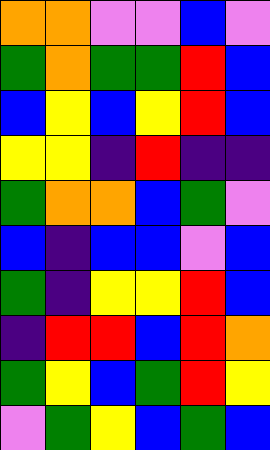[["orange", "orange", "violet", "violet", "blue", "violet"], ["green", "orange", "green", "green", "red", "blue"], ["blue", "yellow", "blue", "yellow", "red", "blue"], ["yellow", "yellow", "indigo", "red", "indigo", "indigo"], ["green", "orange", "orange", "blue", "green", "violet"], ["blue", "indigo", "blue", "blue", "violet", "blue"], ["green", "indigo", "yellow", "yellow", "red", "blue"], ["indigo", "red", "red", "blue", "red", "orange"], ["green", "yellow", "blue", "green", "red", "yellow"], ["violet", "green", "yellow", "blue", "green", "blue"]]